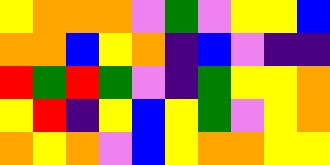[["yellow", "orange", "orange", "orange", "violet", "green", "violet", "yellow", "yellow", "blue"], ["orange", "orange", "blue", "yellow", "orange", "indigo", "blue", "violet", "indigo", "indigo"], ["red", "green", "red", "green", "violet", "indigo", "green", "yellow", "yellow", "orange"], ["yellow", "red", "indigo", "yellow", "blue", "yellow", "green", "violet", "yellow", "orange"], ["orange", "yellow", "orange", "violet", "blue", "yellow", "orange", "orange", "yellow", "yellow"]]